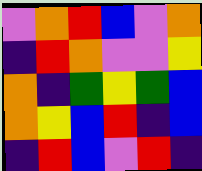[["violet", "orange", "red", "blue", "violet", "orange"], ["indigo", "red", "orange", "violet", "violet", "yellow"], ["orange", "indigo", "green", "yellow", "green", "blue"], ["orange", "yellow", "blue", "red", "indigo", "blue"], ["indigo", "red", "blue", "violet", "red", "indigo"]]